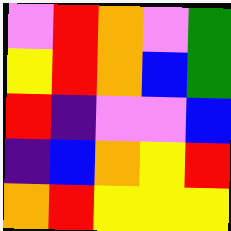[["violet", "red", "orange", "violet", "green"], ["yellow", "red", "orange", "blue", "green"], ["red", "indigo", "violet", "violet", "blue"], ["indigo", "blue", "orange", "yellow", "red"], ["orange", "red", "yellow", "yellow", "yellow"]]